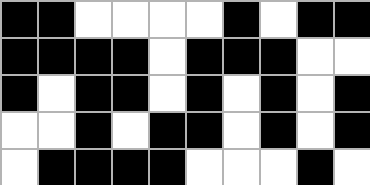[["black", "black", "white", "white", "white", "white", "black", "white", "black", "black"], ["black", "black", "black", "black", "white", "black", "black", "black", "white", "white"], ["black", "white", "black", "black", "white", "black", "white", "black", "white", "black"], ["white", "white", "black", "white", "black", "black", "white", "black", "white", "black"], ["white", "black", "black", "black", "black", "white", "white", "white", "black", "white"]]